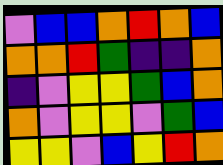[["violet", "blue", "blue", "orange", "red", "orange", "blue"], ["orange", "orange", "red", "green", "indigo", "indigo", "orange"], ["indigo", "violet", "yellow", "yellow", "green", "blue", "orange"], ["orange", "violet", "yellow", "yellow", "violet", "green", "blue"], ["yellow", "yellow", "violet", "blue", "yellow", "red", "orange"]]